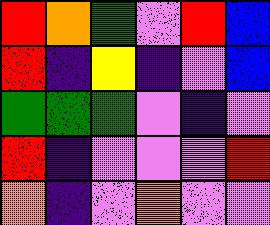[["red", "orange", "green", "violet", "red", "blue"], ["red", "indigo", "yellow", "indigo", "violet", "blue"], ["green", "green", "green", "violet", "indigo", "violet"], ["red", "indigo", "violet", "violet", "violet", "red"], ["orange", "indigo", "violet", "orange", "violet", "violet"]]